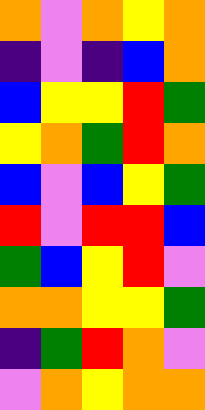[["orange", "violet", "orange", "yellow", "orange"], ["indigo", "violet", "indigo", "blue", "orange"], ["blue", "yellow", "yellow", "red", "green"], ["yellow", "orange", "green", "red", "orange"], ["blue", "violet", "blue", "yellow", "green"], ["red", "violet", "red", "red", "blue"], ["green", "blue", "yellow", "red", "violet"], ["orange", "orange", "yellow", "yellow", "green"], ["indigo", "green", "red", "orange", "violet"], ["violet", "orange", "yellow", "orange", "orange"]]